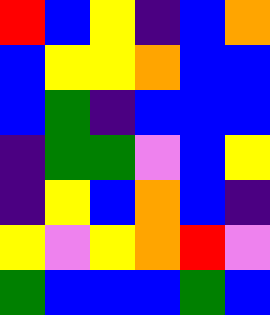[["red", "blue", "yellow", "indigo", "blue", "orange"], ["blue", "yellow", "yellow", "orange", "blue", "blue"], ["blue", "green", "indigo", "blue", "blue", "blue"], ["indigo", "green", "green", "violet", "blue", "yellow"], ["indigo", "yellow", "blue", "orange", "blue", "indigo"], ["yellow", "violet", "yellow", "orange", "red", "violet"], ["green", "blue", "blue", "blue", "green", "blue"]]